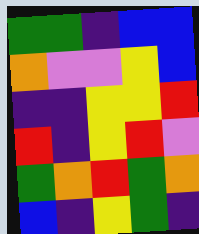[["green", "green", "indigo", "blue", "blue"], ["orange", "violet", "violet", "yellow", "blue"], ["indigo", "indigo", "yellow", "yellow", "red"], ["red", "indigo", "yellow", "red", "violet"], ["green", "orange", "red", "green", "orange"], ["blue", "indigo", "yellow", "green", "indigo"]]